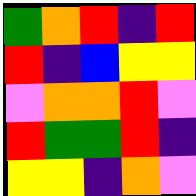[["green", "orange", "red", "indigo", "red"], ["red", "indigo", "blue", "yellow", "yellow"], ["violet", "orange", "orange", "red", "violet"], ["red", "green", "green", "red", "indigo"], ["yellow", "yellow", "indigo", "orange", "violet"]]